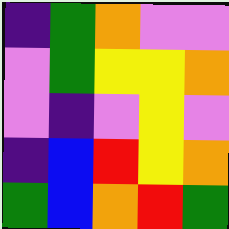[["indigo", "green", "orange", "violet", "violet"], ["violet", "green", "yellow", "yellow", "orange"], ["violet", "indigo", "violet", "yellow", "violet"], ["indigo", "blue", "red", "yellow", "orange"], ["green", "blue", "orange", "red", "green"]]